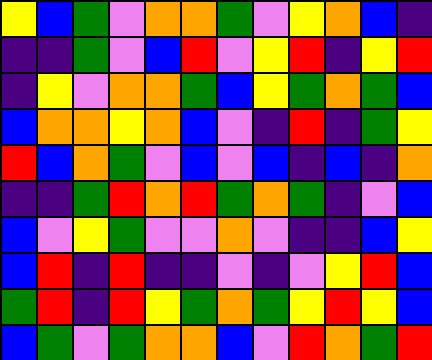[["yellow", "blue", "green", "violet", "orange", "orange", "green", "violet", "yellow", "orange", "blue", "indigo"], ["indigo", "indigo", "green", "violet", "blue", "red", "violet", "yellow", "red", "indigo", "yellow", "red"], ["indigo", "yellow", "violet", "orange", "orange", "green", "blue", "yellow", "green", "orange", "green", "blue"], ["blue", "orange", "orange", "yellow", "orange", "blue", "violet", "indigo", "red", "indigo", "green", "yellow"], ["red", "blue", "orange", "green", "violet", "blue", "violet", "blue", "indigo", "blue", "indigo", "orange"], ["indigo", "indigo", "green", "red", "orange", "red", "green", "orange", "green", "indigo", "violet", "blue"], ["blue", "violet", "yellow", "green", "violet", "violet", "orange", "violet", "indigo", "indigo", "blue", "yellow"], ["blue", "red", "indigo", "red", "indigo", "indigo", "violet", "indigo", "violet", "yellow", "red", "blue"], ["green", "red", "indigo", "red", "yellow", "green", "orange", "green", "yellow", "red", "yellow", "blue"], ["blue", "green", "violet", "green", "orange", "orange", "blue", "violet", "red", "orange", "green", "red"]]